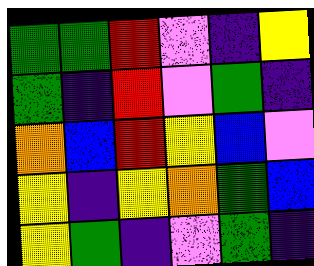[["green", "green", "red", "violet", "indigo", "yellow"], ["green", "indigo", "red", "violet", "green", "indigo"], ["orange", "blue", "red", "yellow", "blue", "violet"], ["yellow", "indigo", "yellow", "orange", "green", "blue"], ["yellow", "green", "indigo", "violet", "green", "indigo"]]